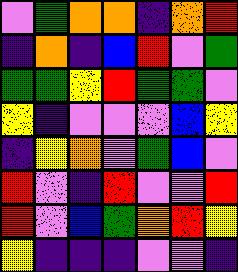[["violet", "green", "orange", "orange", "indigo", "orange", "red"], ["indigo", "orange", "indigo", "blue", "red", "violet", "green"], ["green", "green", "yellow", "red", "green", "green", "violet"], ["yellow", "indigo", "violet", "violet", "violet", "blue", "yellow"], ["indigo", "yellow", "orange", "violet", "green", "blue", "violet"], ["red", "violet", "indigo", "red", "violet", "violet", "red"], ["red", "violet", "blue", "green", "orange", "red", "yellow"], ["yellow", "indigo", "indigo", "indigo", "violet", "violet", "indigo"]]